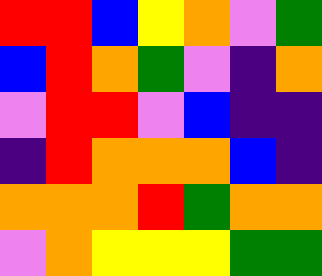[["red", "red", "blue", "yellow", "orange", "violet", "green"], ["blue", "red", "orange", "green", "violet", "indigo", "orange"], ["violet", "red", "red", "violet", "blue", "indigo", "indigo"], ["indigo", "red", "orange", "orange", "orange", "blue", "indigo"], ["orange", "orange", "orange", "red", "green", "orange", "orange"], ["violet", "orange", "yellow", "yellow", "yellow", "green", "green"]]